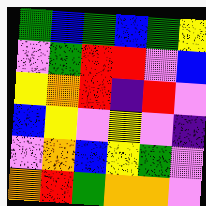[["green", "blue", "green", "blue", "green", "yellow"], ["violet", "green", "red", "red", "violet", "blue"], ["yellow", "orange", "red", "indigo", "red", "violet"], ["blue", "yellow", "violet", "yellow", "violet", "indigo"], ["violet", "orange", "blue", "yellow", "green", "violet"], ["orange", "red", "green", "orange", "orange", "violet"]]